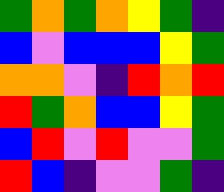[["green", "orange", "green", "orange", "yellow", "green", "indigo"], ["blue", "violet", "blue", "blue", "blue", "yellow", "green"], ["orange", "orange", "violet", "indigo", "red", "orange", "red"], ["red", "green", "orange", "blue", "blue", "yellow", "green"], ["blue", "red", "violet", "red", "violet", "violet", "green"], ["red", "blue", "indigo", "violet", "violet", "green", "indigo"]]